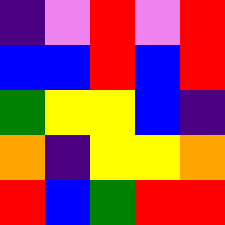[["indigo", "violet", "red", "violet", "red"], ["blue", "blue", "red", "blue", "red"], ["green", "yellow", "yellow", "blue", "indigo"], ["orange", "indigo", "yellow", "yellow", "orange"], ["red", "blue", "green", "red", "red"]]